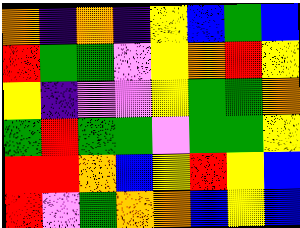[["orange", "indigo", "orange", "indigo", "yellow", "blue", "green", "blue"], ["red", "green", "green", "violet", "yellow", "orange", "red", "yellow"], ["yellow", "indigo", "violet", "violet", "yellow", "green", "green", "orange"], ["green", "red", "green", "green", "violet", "green", "green", "yellow"], ["red", "red", "orange", "blue", "yellow", "red", "yellow", "blue"], ["red", "violet", "green", "orange", "orange", "blue", "yellow", "blue"]]